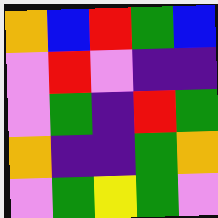[["orange", "blue", "red", "green", "blue"], ["violet", "red", "violet", "indigo", "indigo"], ["violet", "green", "indigo", "red", "green"], ["orange", "indigo", "indigo", "green", "orange"], ["violet", "green", "yellow", "green", "violet"]]